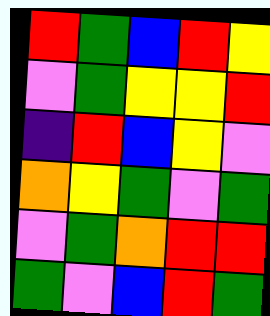[["red", "green", "blue", "red", "yellow"], ["violet", "green", "yellow", "yellow", "red"], ["indigo", "red", "blue", "yellow", "violet"], ["orange", "yellow", "green", "violet", "green"], ["violet", "green", "orange", "red", "red"], ["green", "violet", "blue", "red", "green"]]